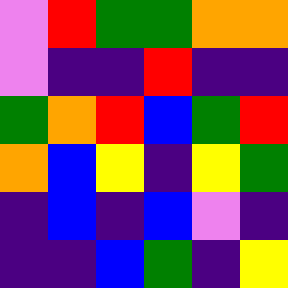[["violet", "red", "green", "green", "orange", "orange"], ["violet", "indigo", "indigo", "red", "indigo", "indigo"], ["green", "orange", "red", "blue", "green", "red"], ["orange", "blue", "yellow", "indigo", "yellow", "green"], ["indigo", "blue", "indigo", "blue", "violet", "indigo"], ["indigo", "indigo", "blue", "green", "indigo", "yellow"]]